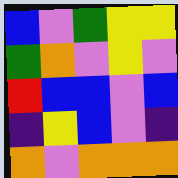[["blue", "violet", "green", "yellow", "yellow"], ["green", "orange", "violet", "yellow", "violet"], ["red", "blue", "blue", "violet", "blue"], ["indigo", "yellow", "blue", "violet", "indigo"], ["orange", "violet", "orange", "orange", "orange"]]